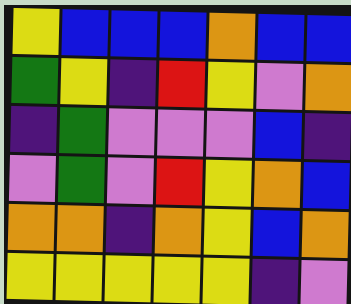[["yellow", "blue", "blue", "blue", "orange", "blue", "blue"], ["green", "yellow", "indigo", "red", "yellow", "violet", "orange"], ["indigo", "green", "violet", "violet", "violet", "blue", "indigo"], ["violet", "green", "violet", "red", "yellow", "orange", "blue"], ["orange", "orange", "indigo", "orange", "yellow", "blue", "orange"], ["yellow", "yellow", "yellow", "yellow", "yellow", "indigo", "violet"]]